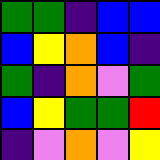[["green", "green", "indigo", "blue", "blue"], ["blue", "yellow", "orange", "blue", "indigo"], ["green", "indigo", "orange", "violet", "green"], ["blue", "yellow", "green", "green", "red"], ["indigo", "violet", "orange", "violet", "yellow"]]